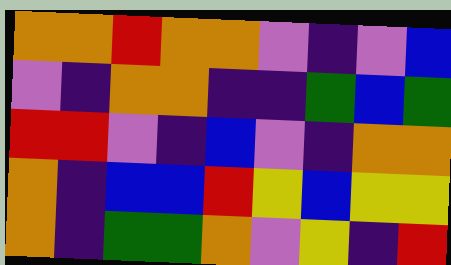[["orange", "orange", "red", "orange", "orange", "violet", "indigo", "violet", "blue"], ["violet", "indigo", "orange", "orange", "indigo", "indigo", "green", "blue", "green"], ["red", "red", "violet", "indigo", "blue", "violet", "indigo", "orange", "orange"], ["orange", "indigo", "blue", "blue", "red", "yellow", "blue", "yellow", "yellow"], ["orange", "indigo", "green", "green", "orange", "violet", "yellow", "indigo", "red"]]